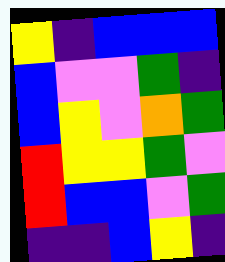[["yellow", "indigo", "blue", "blue", "blue"], ["blue", "violet", "violet", "green", "indigo"], ["blue", "yellow", "violet", "orange", "green"], ["red", "yellow", "yellow", "green", "violet"], ["red", "blue", "blue", "violet", "green"], ["indigo", "indigo", "blue", "yellow", "indigo"]]